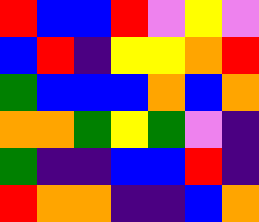[["red", "blue", "blue", "red", "violet", "yellow", "violet"], ["blue", "red", "indigo", "yellow", "yellow", "orange", "red"], ["green", "blue", "blue", "blue", "orange", "blue", "orange"], ["orange", "orange", "green", "yellow", "green", "violet", "indigo"], ["green", "indigo", "indigo", "blue", "blue", "red", "indigo"], ["red", "orange", "orange", "indigo", "indigo", "blue", "orange"]]